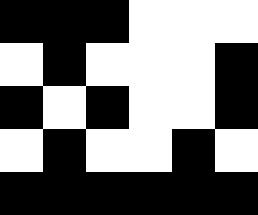[["black", "black", "black", "white", "white", "white"], ["white", "black", "white", "white", "white", "black"], ["black", "white", "black", "white", "white", "black"], ["white", "black", "white", "white", "black", "white"], ["black", "black", "black", "black", "black", "black"]]